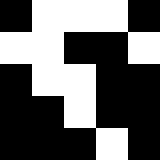[["black", "white", "white", "white", "black"], ["white", "white", "black", "black", "white"], ["black", "white", "white", "black", "black"], ["black", "black", "white", "black", "black"], ["black", "black", "black", "white", "black"]]